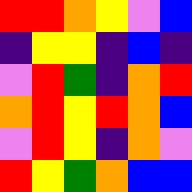[["red", "red", "orange", "yellow", "violet", "blue"], ["indigo", "yellow", "yellow", "indigo", "blue", "indigo"], ["violet", "red", "green", "indigo", "orange", "red"], ["orange", "red", "yellow", "red", "orange", "blue"], ["violet", "red", "yellow", "indigo", "orange", "violet"], ["red", "yellow", "green", "orange", "blue", "blue"]]